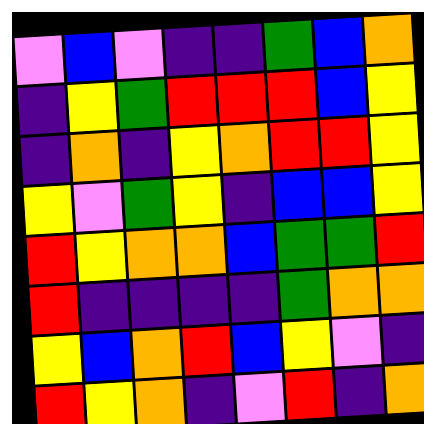[["violet", "blue", "violet", "indigo", "indigo", "green", "blue", "orange"], ["indigo", "yellow", "green", "red", "red", "red", "blue", "yellow"], ["indigo", "orange", "indigo", "yellow", "orange", "red", "red", "yellow"], ["yellow", "violet", "green", "yellow", "indigo", "blue", "blue", "yellow"], ["red", "yellow", "orange", "orange", "blue", "green", "green", "red"], ["red", "indigo", "indigo", "indigo", "indigo", "green", "orange", "orange"], ["yellow", "blue", "orange", "red", "blue", "yellow", "violet", "indigo"], ["red", "yellow", "orange", "indigo", "violet", "red", "indigo", "orange"]]